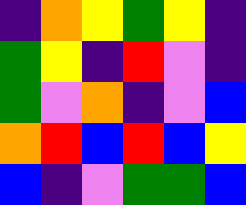[["indigo", "orange", "yellow", "green", "yellow", "indigo"], ["green", "yellow", "indigo", "red", "violet", "indigo"], ["green", "violet", "orange", "indigo", "violet", "blue"], ["orange", "red", "blue", "red", "blue", "yellow"], ["blue", "indigo", "violet", "green", "green", "blue"]]